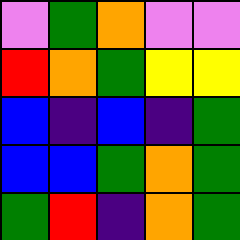[["violet", "green", "orange", "violet", "violet"], ["red", "orange", "green", "yellow", "yellow"], ["blue", "indigo", "blue", "indigo", "green"], ["blue", "blue", "green", "orange", "green"], ["green", "red", "indigo", "orange", "green"]]